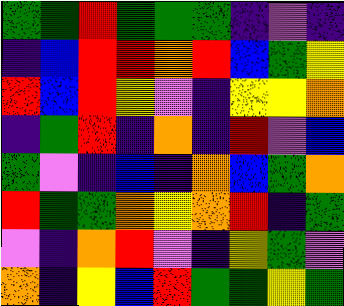[["green", "green", "red", "green", "green", "green", "indigo", "violet", "indigo"], ["indigo", "blue", "red", "red", "orange", "red", "blue", "green", "yellow"], ["red", "blue", "red", "yellow", "violet", "indigo", "yellow", "yellow", "orange"], ["indigo", "green", "red", "indigo", "orange", "indigo", "red", "violet", "blue"], ["green", "violet", "indigo", "blue", "indigo", "orange", "blue", "green", "orange"], ["red", "green", "green", "orange", "yellow", "orange", "red", "indigo", "green"], ["violet", "indigo", "orange", "red", "violet", "indigo", "yellow", "green", "violet"], ["orange", "indigo", "yellow", "blue", "red", "green", "green", "yellow", "green"]]